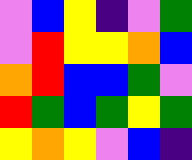[["violet", "blue", "yellow", "indigo", "violet", "green"], ["violet", "red", "yellow", "yellow", "orange", "blue"], ["orange", "red", "blue", "blue", "green", "violet"], ["red", "green", "blue", "green", "yellow", "green"], ["yellow", "orange", "yellow", "violet", "blue", "indigo"]]